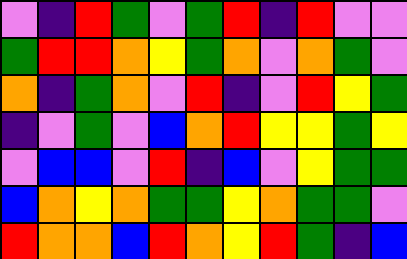[["violet", "indigo", "red", "green", "violet", "green", "red", "indigo", "red", "violet", "violet"], ["green", "red", "red", "orange", "yellow", "green", "orange", "violet", "orange", "green", "violet"], ["orange", "indigo", "green", "orange", "violet", "red", "indigo", "violet", "red", "yellow", "green"], ["indigo", "violet", "green", "violet", "blue", "orange", "red", "yellow", "yellow", "green", "yellow"], ["violet", "blue", "blue", "violet", "red", "indigo", "blue", "violet", "yellow", "green", "green"], ["blue", "orange", "yellow", "orange", "green", "green", "yellow", "orange", "green", "green", "violet"], ["red", "orange", "orange", "blue", "red", "orange", "yellow", "red", "green", "indigo", "blue"]]